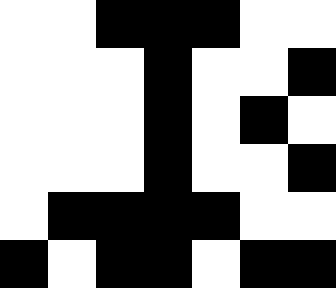[["white", "white", "black", "black", "black", "white", "white"], ["white", "white", "white", "black", "white", "white", "black"], ["white", "white", "white", "black", "white", "black", "white"], ["white", "white", "white", "black", "white", "white", "black"], ["white", "black", "black", "black", "black", "white", "white"], ["black", "white", "black", "black", "white", "black", "black"]]